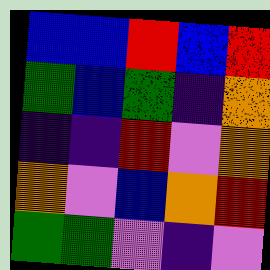[["blue", "blue", "red", "blue", "red"], ["green", "blue", "green", "indigo", "orange"], ["indigo", "indigo", "red", "violet", "orange"], ["orange", "violet", "blue", "orange", "red"], ["green", "green", "violet", "indigo", "violet"]]